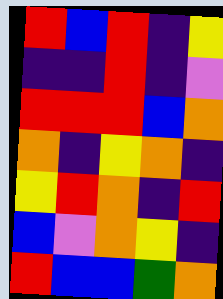[["red", "blue", "red", "indigo", "yellow"], ["indigo", "indigo", "red", "indigo", "violet"], ["red", "red", "red", "blue", "orange"], ["orange", "indigo", "yellow", "orange", "indigo"], ["yellow", "red", "orange", "indigo", "red"], ["blue", "violet", "orange", "yellow", "indigo"], ["red", "blue", "blue", "green", "orange"]]